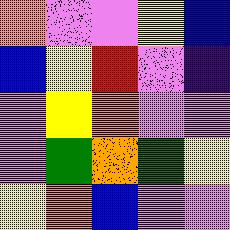[["orange", "violet", "violet", "yellow", "blue"], ["blue", "yellow", "red", "violet", "indigo"], ["violet", "yellow", "orange", "violet", "violet"], ["violet", "green", "orange", "green", "yellow"], ["yellow", "orange", "blue", "violet", "violet"]]